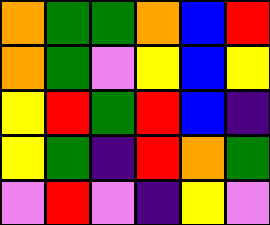[["orange", "green", "green", "orange", "blue", "red"], ["orange", "green", "violet", "yellow", "blue", "yellow"], ["yellow", "red", "green", "red", "blue", "indigo"], ["yellow", "green", "indigo", "red", "orange", "green"], ["violet", "red", "violet", "indigo", "yellow", "violet"]]